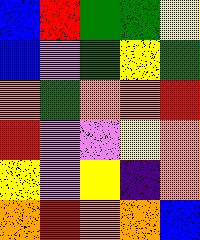[["blue", "red", "green", "green", "yellow"], ["blue", "violet", "green", "yellow", "green"], ["orange", "green", "orange", "orange", "red"], ["red", "violet", "violet", "yellow", "orange"], ["yellow", "violet", "yellow", "indigo", "orange"], ["orange", "red", "orange", "orange", "blue"]]